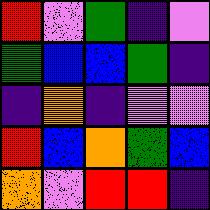[["red", "violet", "green", "indigo", "violet"], ["green", "blue", "blue", "green", "indigo"], ["indigo", "orange", "indigo", "violet", "violet"], ["red", "blue", "orange", "green", "blue"], ["orange", "violet", "red", "red", "indigo"]]